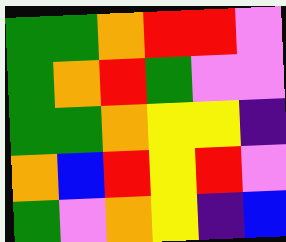[["green", "green", "orange", "red", "red", "violet"], ["green", "orange", "red", "green", "violet", "violet"], ["green", "green", "orange", "yellow", "yellow", "indigo"], ["orange", "blue", "red", "yellow", "red", "violet"], ["green", "violet", "orange", "yellow", "indigo", "blue"]]